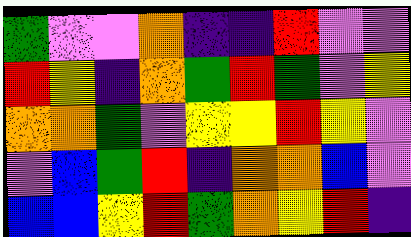[["green", "violet", "violet", "orange", "indigo", "indigo", "red", "violet", "violet"], ["red", "yellow", "indigo", "orange", "green", "red", "green", "violet", "yellow"], ["orange", "orange", "green", "violet", "yellow", "yellow", "red", "yellow", "violet"], ["violet", "blue", "green", "red", "indigo", "orange", "orange", "blue", "violet"], ["blue", "blue", "yellow", "red", "green", "orange", "yellow", "red", "indigo"]]